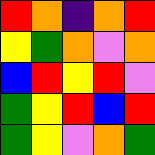[["red", "orange", "indigo", "orange", "red"], ["yellow", "green", "orange", "violet", "orange"], ["blue", "red", "yellow", "red", "violet"], ["green", "yellow", "red", "blue", "red"], ["green", "yellow", "violet", "orange", "green"]]